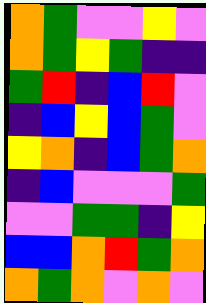[["orange", "green", "violet", "violet", "yellow", "violet"], ["orange", "green", "yellow", "green", "indigo", "indigo"], ["green", "red", "indigo", "blue", "red", "violet"], ["indigo", "blue", "yellow", "blue", "green", "violet"], ["yellow", "orange", "indigo", "blue", "green", "orange"], ["indigo", "blue", "violet", "violet", "violet", "green"], ["violet", "violet", "green", "green", "indigo", "yellow"], ["blue", "blue", "orange", "red", "green", "orange"], ["orange", "green", "orange", "violet", "orange", "violet"]]